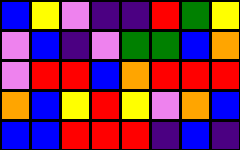[["blue", "yellow", "violet", "indigo", "indigo", "red", "green", "yellow"], ["violet", "blue", "indigo", "violet", "green", "green", "blue", "orange"], ["violet", "red", "red", "blue", "orange", "red", "red", "red"], ["orange", "blue", "yellow", "red", "yellow", "violet", "orange", "blue"], ["blue", "blue", "red", "red", "red", "indigo", "blue", "indigo"]]